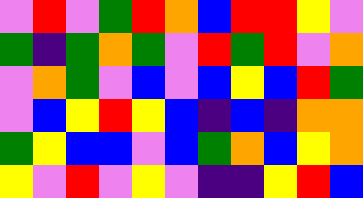[["violet", "red", "violet", "green", "red", "orange", "blue", "red", "red", "yellow", "violet"], ["green", "indigo", "green", "orange", "green", "violet", "red", "green", "red", "violet", "orange"], ["violet", "orange", "green", "violet", "blue", "violet", "blue", "yellow", "blue", "red", "green"], ["violet", "blue", "yellow", "red", "yellow", "blue", "indigo", "blue", "indigo", "orange", "orange"], ["green", "yellow", "blue", "blue", "violet", "blue", "green", "orange", "blue", "yellow", "orange"], ["yellow", "violet", "red", "violet", "yellow", "violet", "indigo", "indigo", "yellow", "red", "blue"]]